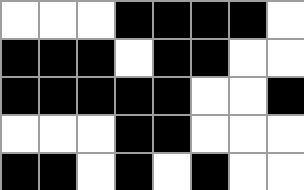[["white", "white", "white", "black", "black", "black", "black", "white"], ["black", "black", "black", "white", "black", "black", "white", "white"], ["black", "black", "black", "black", "black", "white", "white", "black"], ["white", "white", "white", "black", "black", "white", "white", "white"], ["black", "black", "white", "black", "white", "black", "white", "white"]]